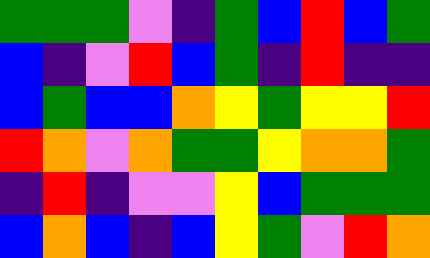[["green", "green", "green", "violet", "indigo", "green", "blue", "red", "blue", "green"], ["blue", "indigo", "violet", "red", "blue", "green", "indigo", "red", "indigo", "indigo"], ["blue", "green", "blue", "blue", "orange", "yellow", "green", "yellow", "yellow", "red"], ["red", "orange", "violet", "orange", "green", "green", "yellow", "orange", "orange", "green"], ["indigo", "red", "indigo", "violet", "violet", "yellow", "blue", "green", "green", "green"], ["blue", "orange", "blue", "indigo", "blue", "yellow", "green", "violet", "red", "orange"]]